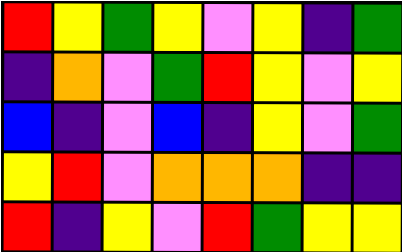[["red", "yellow", "green", "yellow", "violet", "yellow", "indigo", "green"], ["indigo", "orange", "violet", "green", "red", "yellow", "violet", "yellow"], ["blue", "indigo", "violet", "blue", "indigo", "yellow", "violet", "green"], ["yellow", "red", "violet", "orange", "orange", "orange", "indigo", "indigo"], ["red", "indigo", "yellow", "violet", "red", "green", "yellow", "yellow"]]